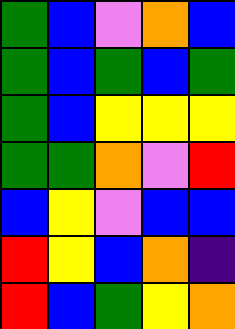[["green", "blue", "violet", "orange", "blue"], ["green", "blue", "green", "blue", "green"], ["green", "blue", "yellow", "yellow", "yellow"], ["green", "green", "orange", "violet", "red"], ["blue", "yellow", "violet", "blue", "blue"], ["red", "yellow", "blue", "orange", "indigo"], ["red", "blue", "green", "yellow", "orange"]]